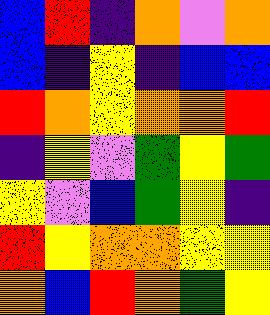[["blue", "red", "indigo", "orange", "violet", "orange"], ["blue", "indigo", "yellow", "indigo", "blue", "blue"], ["red", "orange", "yellow", "orange", "orange", "red"], ["indigo", "yellow", "violet", "green", "yellow", "green"], ["yellow", "violet", "blue", "green", "yellow", "indigo"], ["red", "yellow", "orange", "orange", "yellow", "yellow"], ["orange", "blue", "red", "orange", "green", "yellow"]]